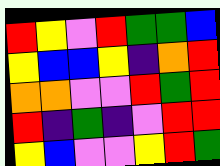[["red", "yellow", "violet", "red", "green", "green", "blue"], ["yellow", "blue", "blue", "yellow", "indigo", "orange", "red"], ["orange", "orange", "violet", "violet", "red", "green", "red"], ["red", "indigo", "green", "indigo", "violet", "red", "red"], ["yellow", "blue", "violet", "violet", "yellow", "red", "green"]]